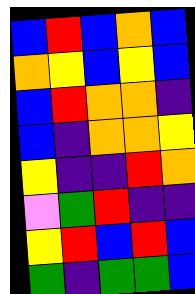[["blue", "red", "blue", "orange", "blue"], ["orange", "yellow", "blue", "yellow", "blue"], ["blue", "red", "orange", "orange", "indigo"], ["blue", "indigo", "orange", "orange", "yellow"], ["yellow", "indigo", "indigo", "red", "orange"], ["violet", "green", "red", "indigo", "indigo"], ["yellow", "red", "blue", "red", "blue"], ["green", "indigo", "green", "green", "blue"]]